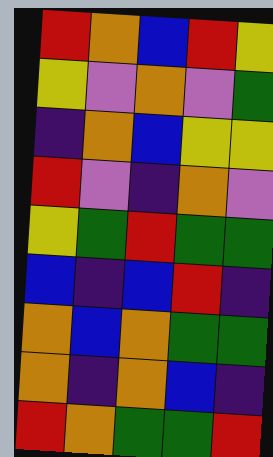[["red", "orange", "blue", "red", "yellow"], ["yellow", "violet", "orange", "violet", "green"], ["indigo", "orange", "blue", "yellow", "yellow"], ["red", "violet", "indigo", "orange", "violet"], ["yellow", "green", "red", "green", "green"], ["blue", "indigo", "blue", "red", "indigo"], ["orange", "blue", "orange", "green", "green"], ["orange", "indigo", "orange", "blue", "indigo"], ["red", "orange", "green", "green", "red"]]